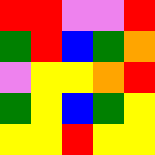[["red", "red", "violet", "violet", "red"], ["green", "red", "blue", "green", "orange"], ["violet", "yellow", "yellow", "orange", "red"], ["green", "yellow", "blue", "green", "yellow"], ["yellow", "yellow", "red", "yellow", "yellow"]]